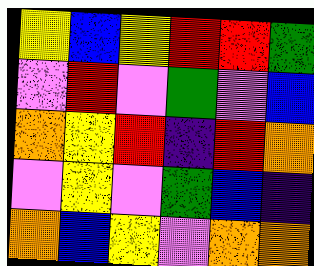[["yellow", "blue", "yellow", "red", "red", "green"], ["violet", "red", "violet", "green", "violet", "blue"], ["orange", "yellow", "red", "indigo", "red", "orange"], ["violet", "yellow", "violet", "green", "blue", "indigo"], ["orange", "blue", "yellow", "violet", "orange", "orange"]]